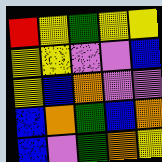[["red", "yellow", "green", "yellow", "yellow"], ["yellow", "yellow", "violet", "violet", "blue"], ["yellow", "blue", "orange", "violet", "violet"], ["blue", "orange", "green", "blue", "orange"], ["blue", "violet", "green", "orange", "yellow"]]